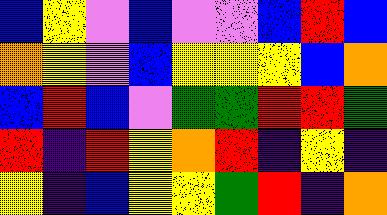[["blue", "yellow", "violet", "blue", "violet", "violet", "blue", "red", "blue"], ["orange", "yellow", "violet", "blue", "yellow", "yellow", "yellow", "blue", "orange"], ["blue", "red", "blue", "violet", "green", "green", "red", "red", "green"], ["red", "indigo", "red", "yellow", "orange", "red", "indigo", "yellow", "indigo"], ["yellow", "indigo", "blue", "yellow", "yellow", "green", "red", "indigo", "orange"]]